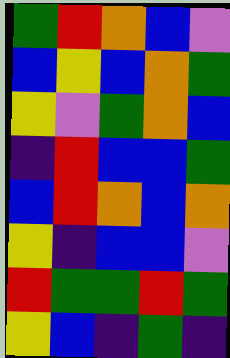[["green", "red", "orange", "blue", "violet"], ["blue", "yellow", "blue", "orange", "green"], ["yellow", "violet", "green", "orange", "blue"], ["indigo", "red", "blue", "blue", "green"], ["blue", "red", "orange", "blue", "orange"], ["yellow", "indigo", "blue", "blue", "violet"], ["red", "green", "green", "red", "green"], ["yellow", "blue", "indigo", "green", "indigo"]]